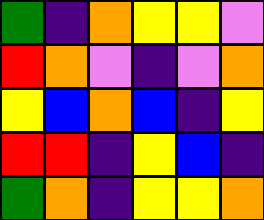[["green", "indigo", "orange", "yellow", "yellow", "violet"], ["red", "orange", "violet", "indigo", "violet", "orange"], ["yellow", "blue", "orange", "blue", "indigo", "yellow"], ["red", "red", "indigo", "yellow", "blue", "indigo"], ["green", "orange", "indigo", "yellow", "yellow", "orange"]]